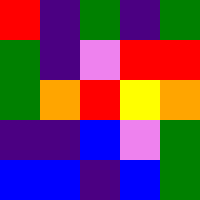[["red", "indigo", "green", "indigo", "green"], ["green", "indigo", "violet", "red", "red"], ["green", "orange", "red", "yellow", "orange"], ["indigo", "indigo", "blue", "violet", "green"], ["blue", "blue", "indigo", "blue", "green"]]